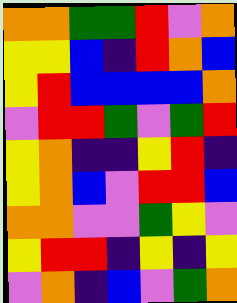[["orange", "orange", "green", "green", "red", "violet", "orange"], ["yellow", "yellow", "blue", "indigo", "red", "orange", "blue"], ["yellow", "red", "blue", "blue", "blue", "blue", "orange"], ["violet", "red", "red", "green", "violet", "green", "red"], ["yellow", "orange", "indigo", "indigo", "yellow", "red", "indigo"], ["yellow", "orange", "blue", "violet", "red", "red", "blue"], ["orange", "orange", "violet", "violet", "green", "yellow", "violet"], ["yellow", "red", "red", "indigo", "yellow", "indigo", "yellow"], ["violet", "orange", "indigo", "blue", "violet", "green", "orange"]]